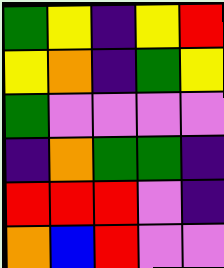[["green", "yellow", "indigo", "yellow", "red"], ["yellow", "orange", "indigo", "green", "yellow"], ["green", "violet", "violet", "violet", "violet"], ["indigo", "orange", "green", "green", "indigo"], ["red", "red", "red", "violet", "indigo"], ["orange", "blue", "red", "violet", "violet"]]